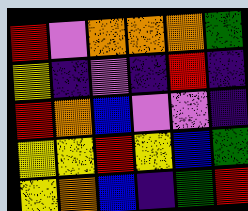[["red", "violet", "orange", "orange", "orange", "green"], ["yellow", "indigo", "violet", "indigo", "red", "indigo"], ["red", "orange", "blue", "violet", "violet", "indigo"], ["yellow", "yellow", "red", "yellow", "blue", "green"], ["yellow", "orange", "blue", "indigo", "green", "red"]]